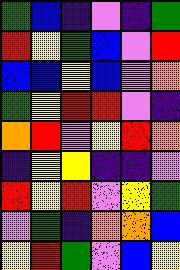[["green", "blue", "indigo", "violet", "indigo", "green"], ["red", "yellow", "green", "blue", "violet", "red"], ["blue", "blue", "yellow", "blue", "violet", "orange"], ["green", "yellow", "red", "red", "violet", "indigo"], ["orange", "red", "violet", "yellow", "red", "orange"], ["indigo", "yellow", "yellow", "indigo", "indigo", "violet"], ["red", "yellow", "red", "violet", "yellow", "green"], ["violet", "green", "indigo", "orange", "orange", "blue"], ["yellow", "red", "green", "violet", "blue", "yellow"]]